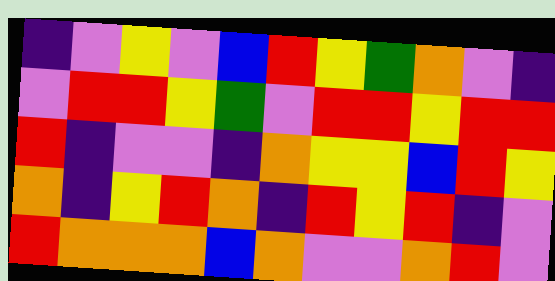[["indigo", "violet", "yellow", "violet", "blue", "red", "yellow", "green", "orange", "violet", "indigo"], ["violet", "red", "red", "yellow", "green", "violet", "red", "red", "yellow", "red", "red"], ["red", "indigo", "violet", "violet", "indigo", "orange", "yellow", "yellow", "blue", "red", "yellow"], ["orange", "indigo", "yellow", "red", "orange", "indigo", "red", "yellow", "red", "indigo", "violet"], ["red", "orange", "orange", "orange", "blue", "orange", "violet", "violet", "orange", "red", "violet"]]